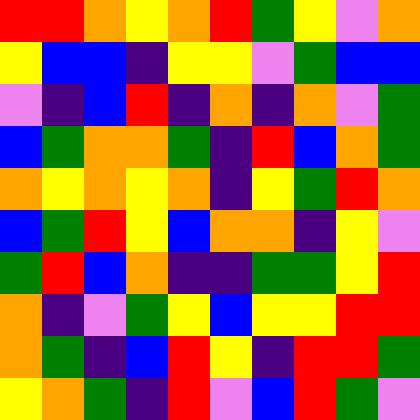[["red", "red", "orange", "yellow", "orange", "red", "green", "yellow", "violet", "orange"], ["yellow", "blue", "blue", "indigo", "yellow", "yellow", "violet", "green", "blue", "blue"], ["violet", "indigo", "blue", "red", "indigo", "orange", "indigo", "orange", "violet", "green"], ["blue", "green", "orange", "orange", "green", "indigo", "red", "blue", "orange", "green"], ["orange", "yellow", "orange", "yellow", "orange", "indigo", "yellow", "green", "red", "orange"], ["blue", "green", "red", "yellow", "blue", "orange", "orange", "indigo", "yellow", "violet"], ["green", "red", "blue", "orange", "indigo", "indigo", "green", "green", "yellow", "red"], ["orange", "indigo", "violet", "green", "yellow", "blue", "yellow", "yellow", "red", "red"], ["orange", "green", "indigo", "blue", "red", "yellow", "indigo", "red", "red", "green"], ["yellow", "orange", "green", "indigo", "red", "violet", "blue", "red", "green", "violet"]]